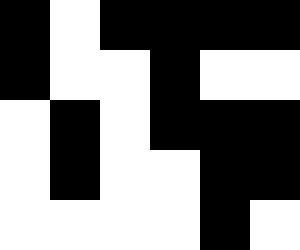[["black", "white", "black", "black", "black", "black"], ["black", "white", "white", "black", "white", "white"], ["white", "black", "white", "black", "black", "black"], ["white", "black", "white", "white", "black", "black"], ["white", "white", "white", "white", "black", "white"]]